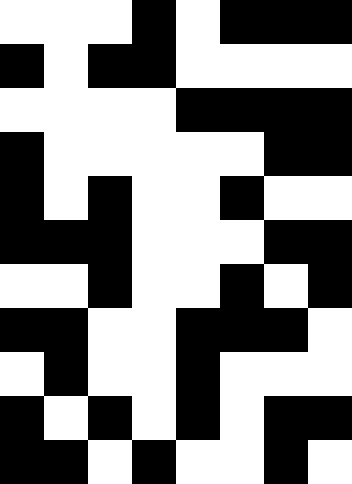[["white", "white", "white", "black", "white", "black", "black", "black"], ["black", "white", "black", "black", "white", "white", "white", "white"], ["white", "white", "white", "white", "black", "black", "black", "black"], ["black", "white", "white", "white", "white", "white", "black", "black"], ["black", "white", "black", "white", "white", "black", "white", "white"], ["black", "black", "black", "white", "white", "white", "black", "black"], ["white", "white", "black", "white", "white", "black", "white", "black"], ["black", "black", "white", "white", "black", "black", "black", "white"], ["white", "black", "white", "white", "black", "white", "white", "white"], ["black", "white", "black", "white", "black", "white", "black", "black"], ["black", "black", "white", "black", "white", "white", "black", "white"]]